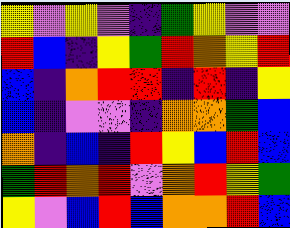[["yellow", "violet", "yellow", "violet", "indigo", "green", "yellow", "violet", "violet"], ["red", "blue", "indigo", "yellow", "green", "red", "orange", "yellow", "red"], ["blue", "indigo", "orange", "red", "red", "indigo", "red", "indigo", "yellow"], ["blue", "indigo", "violet", "violet", "indigo", "orange", "orange", "green", "blue"], ["orange", "indigo", "blue", "indigo", "red", "yellow", "blue", "red", "blue"], ["green", "red", "orange", "red", "violet", "orange", "red", "yellow", "green"], ["yellow", "violet", "blue", "red", "blue", "orange", "orange", "red", "blue"]]